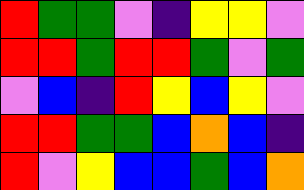[["red", "green", "green", "violet", "indigo", "yellow", "yellow", "violet"], ["red", "red", "green", "red", "red", "green", "violet", "green"], ["violet", "blue", "indigo", "red", "yellow", "blue", "yellow", "violet"], ["red", "red", "green", "green", "blue", "orange", "blue", "indigo"], ["red", "violet", "yellow", "blue", "blue", "green", "blue", "orange"]]